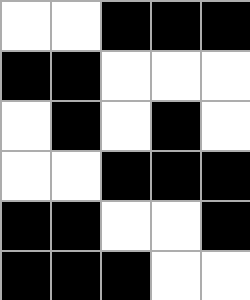[["white", "white", "black", "black", "black"], ["black", "black", "white", "white", "white"], ["white", "black", "white", "black", "white"], ["white", "white", "black", "black", "black"], ["black", "black", "white", "white", "black"], ["black", "black", "black", "white", "white"]]